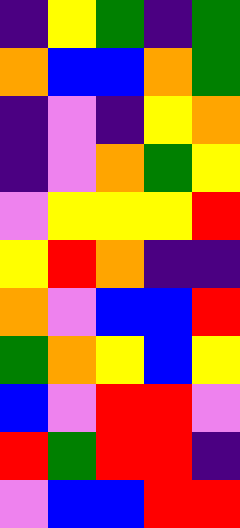[["indigo", "yellow", "green", "indigo", "green"], ["orange", "blue", "blue", "orange", "green"], ["indigo", "violet", "indigo", "yellow", "orange"], ["indigo", "violet", "orange", "green", "yellow"], ["violet", "yellow", "yellow", "yellow", "red"], ["yellow", "red", "orange", "indigo", "indigo"], ["orange", "violet", "blue", "blue", "red"], ["green", "orange", "yellow", "blue", "yellow"], ["blue", "violet", "red", "red", "violet"], ["red", "green", "red", "red", "indigo"], ["violet", "blue", "blue", "red", "red"]]